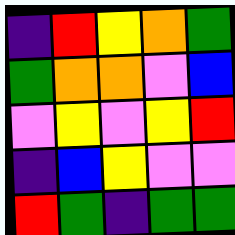[["indigo", "red", "yellow", "orange", "green"], ["green", "orange", "orange", "violet", "blue"], ["violet", "yellow", "violet", "yellow", "red"], ["indigo", "blue", "yellow", "violet", "violet"], ["red", "green", "indigo", "green", "green"]]